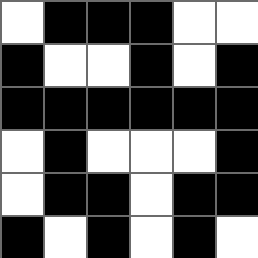[["white", "black", "black", "black", "white", "white"], ["black", "white", "white", "black", "white", "black"], ["black", "black", "black", "black", "black", "black"], ["white", "black", "white", "white", "white", "black"], ["white", "black", "black", "white", "black", "black"], ["black", "white", "black", "white", "black", "white"]]